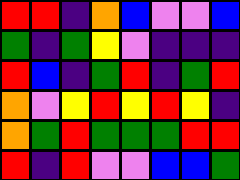[["red", "red", "indigo", "orange", "blue", "violet", "violet", "blue"], ["green", "indigo", "green", "yellow", "violet", "indigo", "indigo", "indigo"], ["red", "blue", "indigo", "green", "red", "indigo", "green", "red"], ["orange", "violet", "yellow", "red", "yellow", "red", "yellow", "indigo"], ["orange", "green", "red", "green", "green", "green", "red", "red"], ["red", "indigo", "red", "violet", "violet", "blue", "blue", "green"]]